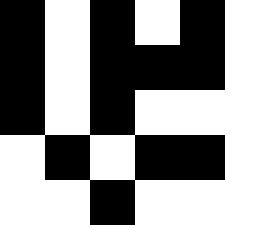[["black", "white", "black", "white", "black", "white"], ["black", "white", "black", "black", "black", "white"], ["black", "white", "black", "white", "white", "white"], ["white", "black", "white", "black", "black", "white"], ["white", "white", "black", "white", "white", "white"]]